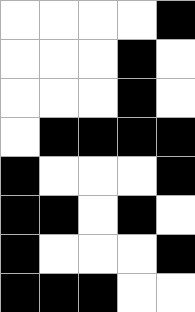[["white", "white", "white", "white", "black"], ["white", "white", "white", "black", "white"], ["white", "white", "white", "black", "white"], ["white", "black", "black", "black", "black"], ["black", "white", "white", "white", "black"], ["black", "black", "white", "black", "white"], ["black", "white", "white", "white", "black"], ["black", "black", "black", "white", "white"]]